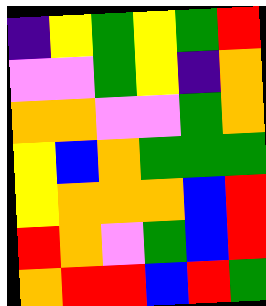[["indigo", "yellow", "green", "yellow", "green", "red"], ["violet", "violet", "green", "yellow", "indigo", "orange"], ["orange", "orange", "violet", "violet", "green", "orange"], ["yellow", "blue", "orange", "green", "green", "green"], ["yellow", "orange", "orange", "orange", "blue", "red"], ["red", "orange", "violet", "green", "blue", "red"], ["orange", "red", "red", "blue", "red", "green"]]